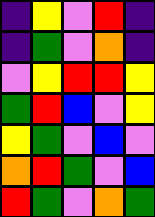[["indigo", "yellow", "violet", "red", "indigo"], ["indigo", "green", "violet", "orange", "indigo"], ["violet", "yellow", "red", "red", "yellow"], ["green", "red", "blue", "violet", "yellow"], ["yellow", "green", "violet", "blue", "violet"], ["orange", "red", "green", "violet", "blue"], ["red", "green", "violet", "orange", "green"]]